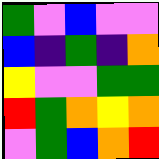[["green", "violet", "blue", "violet", "violet"], ["blue", "indigo", "green", "indigo", "orange"], ["yellow", "violet", "violet", "green", "green"], ["red", "green", "orange", "yellow", "orange"], ["violet", "green", "blue", "orange", "red"]]